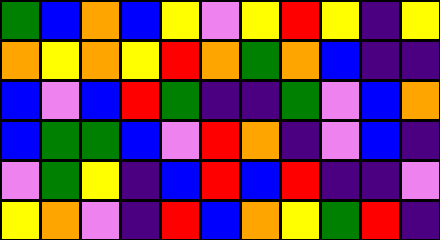[["green", "blue", "orange", "blue", "yellow", "violet", "yellow", "red", "yellow", "indigo", "yellow"], ["orange", "yellow", "orange", "yellow", "red", "orange", "green", "orange", "blue", "indigo", "indigo"], ["blue", "violet", "blue", "red", "green", "indigo", "indigo", "green", "violet", "blue", "orange"], ["blue", "green", "green", "blue", "violet", "red", "orange", "indigo", "violet", "blue", "indigo"], ["violet", "green", "yellow", "indigo", "blue", "red", "blue", "red", "indigo", "indigo", "violet"], ["yellow", "orange", "violet", "indigo", "red", "blue", "orange", "yellow", "green", "red", "indigo"]]